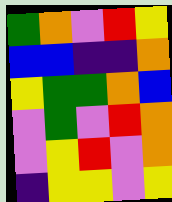[["green", "orange", "violet", "red", "yellow"], ["blue", "blue", "indigo", "indigo", "orange"], ["yellow", "green", "green", "orange", "blue"], ["violet", "green", "violet", "red", "orange"], ["violet", "yellow", "red", "violet", "orange"], ["indigo", "yellow", "yellow", "violet", "yellow"]]